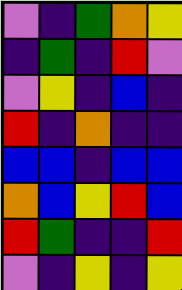[["violet", "indigo", "green", "orange", "yellow"], ["indigo", "green", "indigo", "red", "violet"], ["violet", "yellow", "indigo", "blue", "indigo"], ["red", "indigo", "orange", "indigo", "indigo"], ["blue", "blue", "indigo", "blue", "blue"], ["orange", "blue", "yellow", "red", "blue"], ["red", "green", "indigo", "indigo", "red"], ["violet", "indigo", "yellow", "indigo", "yellow"]]